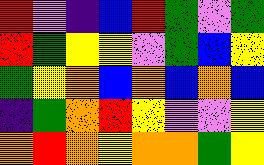[["red", "violet", "indigo", "blue", "red", "green", "violet", "green"], ["red", "green", "yellow", "yellow", "violet", "green", "blue", "yellow"], ["green", "yellow", "orange", "blue", "orange", "blue", "orange", "blue"], ["indigo", "green", "orange", "red", "yellow", "violet", "violet", "yellow"], ["orange", "red", "orange", "yellow", "orange", "orange", "green", "yellow"]]